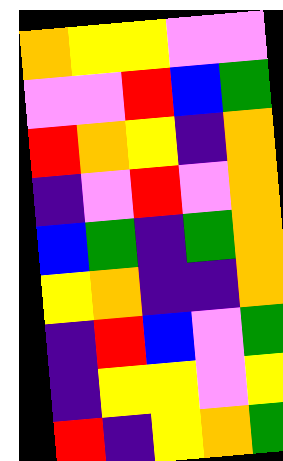[["orange", "yellow", "yellow", "violet", "violet"], ["violet", "violet", "red", "blue", "green"], ["red", "orange", "yellow", "indigo", "orange"], ["indigo", "violet", "red", "violet", "orange"], ["blue", "green", "indigo", "green", "orange"], ["yellow", "orange", "indigo", "indigo", "orange"], ["indigo", "red", "blue", "violet", "green"], ["indigo", "yellow", "yellow", "violet", "yellow"], ["red", "indigo", "yellow", "orange", "green"]]